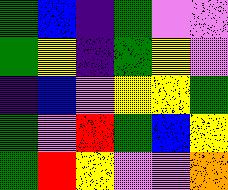[["green", "blue", "indigo", "green", "violet", "violet"], ["green", "yellow", "indigo", "green", "yellow", "violet"], ["indigo", "blue", "violet", "yellow", "yellow", "green"], ["green", "violet", "red", "green", "blue", "yellow"], ["green", "red", "yellow", "violet", "violet", "orange"]]